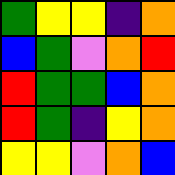[["green", "yellow", "yellow", "indigo", "orange"], ["blue", "green", "violet", "orange", "red"], ["red", "green", "green", "blue", "orange"], ["red", "green", "indigo", "yellow", "orange"], ["yellow", "yellow", "violet", "orange", "blue"]]